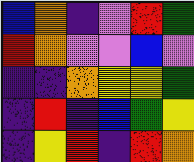[["blue", "orange", "indigo", "violet", "red", "green"], ["red", "orange", "violet", "violet", "blue", "violet"], ["indigo", "indigo", "orange", "yellow", "yellow", "green"], ["indigo", "red", "indigo", "blue", "green", "yellow"], ["indigo", "yellow", "red", "indigo", "red", "orange"]]